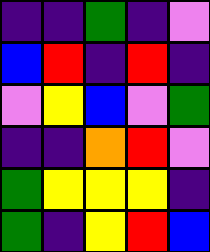[["indigo", "indigo", "green", "indigo", "violet"], ["blue", "red", "indigo", "red", "indigo"], ["violet", "yellow", "blue", "violet", "green"], ["indigo", "indigo", "orange", "red", "violet"], ["green", "yellow", "yellow", "yellow", "indigo"], ["green", "indigo", "yellow", "red", "blue"]]